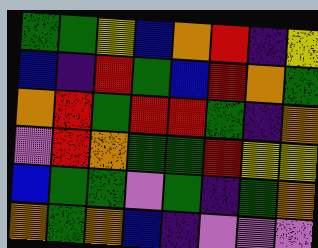[["green", "green", "yellow", "blue", "orange", "red", "indigo", "yellow"], ["blue", "indigo", "red", "green", "blue", "red", "orange", "green"], ["orange", "red", "green", "red", "red", "green", "indigo", "orange"], ["violet", "red", "orange", "green", "green", "red", "yellow", "yellow"], ["blue", "green", "green", "violet", "green", "indigo", "green", "orange"], ["orange", "green", "orange", "blue", "indigo", "violet", "violet", "violet"]]